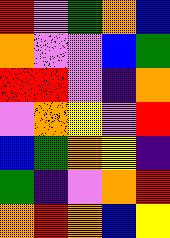[["red", "violet", "green", "orange", "blue"], ["orange", "violet", "violet", "blue", "green"], ["red", "red", "violet", "indigo", "orange"], ["violet", "orange", "yellow", "violet", "red"], ["blue", "green", "orange", "yellow", "indigo"], ["green", "indigo", "violet", "orange", "red"], ["orange", "red", "orange", "blue", "yellow"]]